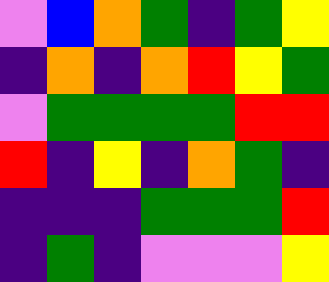[["violet", "blue", "orange", "green", "indigo", "green", "yellow"], ["indigo", "orange", "indigo", "orange", "red", "yellow", "green"], ["violet", "green", "green", "green", "green", "red", "red"], ["red", "indigo", "yellow", "indigo", "orange", "green", "indigo"], ["indigo", "indigo", "indigo", "green", "green", "green", "red"], ["indigo", "green", "indigo", "violet", "violet", "violet", "yellow"]]